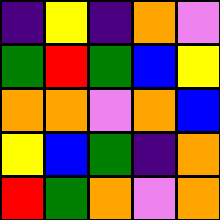[["indigo", "yellow", "indigo", "orange", "violet"], ["green", "red", "green", "blue", "yellow"], ["orange", "orange", "violet", "orange", "blue"], ["yellow", "blue", "green", "indigo", "orange"], ["red", "green", "orange", "violet", "orange"]]